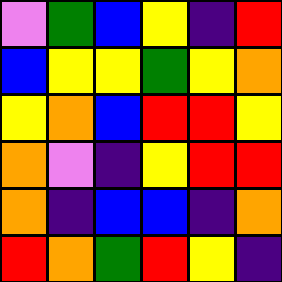[["violet", "green", "blue", "yellow", "indigo", "red"], ["blue", "yellow", "yellow", "green", "yellow", "orange"], ["yellow", "orange", "blue", "red", "red", "yellow"], ["orange", "violet", "indigo", "yellow", "red", "red"], ["orange", "indigo", "blue", "blue", "indigo", "orange"], ["red", "orange", "green", "red", "yellow", "indigo"]]